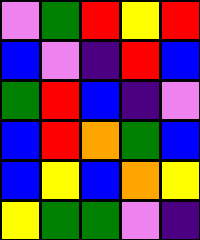[["violet", "green", "red", "yellow", "red"], ["blue", "violet", "indigo", "red", "blue"], ["green", "red", "blue", "indigo", "violet"], ["blue", "red", "orange", "green", "blue"], ["blue", "yellow", "blue", "orange", "yellow"], ["yellow", "green", "green", "violet", "indigo"]]